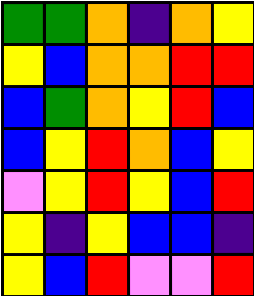[["green", "green", "orange", "indigo", "orange", "yellow"], ["yellow", "blue", "orange", "orange", "red", "red"], ["blue", "green", "orange", "yellow", "red", "blue"], ["blue", "yellow", "red", "orange", "blue", "yellow"], ["violet", "yellow", "red", "yellow", "blue", "red"], ["yellow", "indigo", "yellow", "blue", "blue", "indigo"], ["yellow", "blue", "red", "violet", "violet", "red"]]